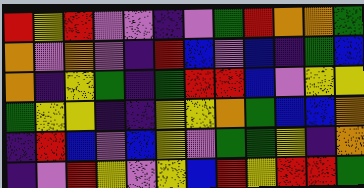[["red", "yellow", "red", "violet", "violet", "indigo", "violet", "green", "red", "orange", "orange", "green"], ["orange", "violet", "orange", "violet", "indigo", "red", "blue", "violet", "blue", "indigo", "green", "blue"], ["orange", "indigo", "yellow", "green", "indigo", "green", "red", "red", "blue", "violet", "yellow", "yellow"], ["green", "yellow", "yellow", "indigo", "indigo", "yellow", "yellow", "orange", "green", "blue", "blue", "orange"], ["indigo", "red", "blue", "violet", "blue", "yellow", "violet", "green", "green", "yellow", "indigo", "orange"], ["indigo", "violet", "red", "yellow", "violet", "yellow", "blue", "red", "yellow", "red", "red", "green"]]